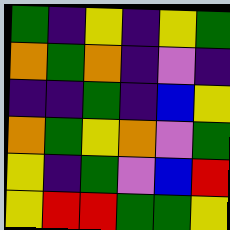[["green", "indigo", "yellow", "indigo", "yellow", "green"], ["orange", "green", "orange", "indigo", "violet", "indigo"], ["indigo", "indigo", "green", "indigo", "blue", "yellow"], ["orange", "green", "yellow", "orange", "violet", "green"], ["yellow", "indigo", "green", "violet", "blue", "red"], ["yellow", "red", "red", "green", "green", "yellow"]]